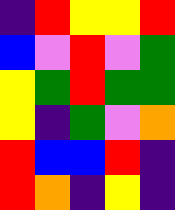[["indigo", "red", "yellow", "yellow", "red"], ["blue", "violet", "red", "violet", "green"], ["yellow", "green", "red", "green", "green"], ["yellow", "indigo", "green", "violet", "orange"], ["red", "blue", "blue", "red", "indigo"], ["red", "orange", "indigo", "yellow", "indigo"]]